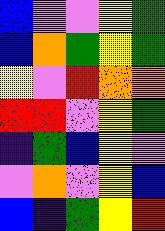[["blue", "violet", "violet", "yellow", "green"], ["blue", "orange", "green", "yellow", "green"], ["yellow", "violet", "red", "orange", "orange"], ["red", "red", "violet", "yellow", "green"], ["indigo", "green", "blue", "yellow", "violet"], ["violet", "orange", "violet", "yellow", "blue"], ["blue", "indigo", "green", "yellow", "red"]]